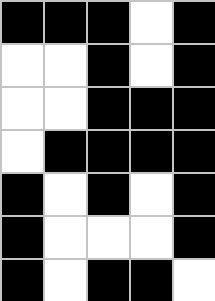[["black", "black", "black", "white", "black"], ["white", "white", "black", "white", "black"], ["white", "white", "black", "black", "black"], ["white", "black", "black", "black", "black"], ["black", "white", "black", "white", "black"], ["black", "white", "white", "white", "black"], ["black", "white", "black", "black", "white"]]